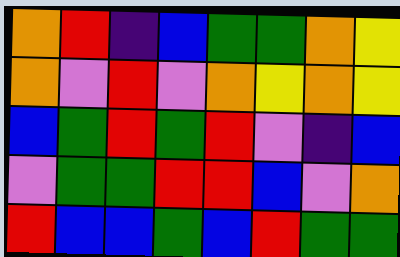[["orange", "red", "indigo", "blue", "green", "green", "orange", "yellow"], ["orange", "violet", "red", "violet", "orange", "yellow", "orange", "yellow"], ["blue", "green", "red", "green", "red", "violet", "indigo", "blue"], ["violet", "green", "green", "red", "red", "blue", "violet", "orange"], ["red", "blue", "blue", "green", "blue", "red", "green", "green"]]